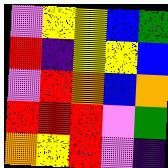[["violet", "yellow", "yellow", "blue", "green"], ["red", "indigo", "yellow", "yellow", "blue"], ["violet", "red", "orange", "blue", "orange"], ["red", "red", "red", "violet", "green"], ["orange", "yellow", "red", "violet", "indigo"]]